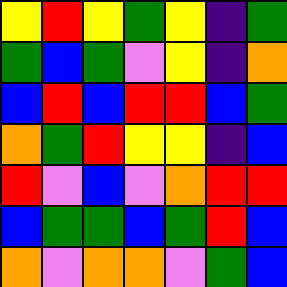[["yellow", "red", "yellow", "green", "yellow", "indigo", "green"], ["green", "blue", "green", "violet", "yellow", "indigo", "orange"], ["blue", "red", "blue", "red", "red", "blue", "green"], ["orange", "green", "red", "yellow", "yellow", "indigo", "blue"], ["red", "violet", "blue", "violet", "orange", "red", "red"], ["blue", "green", "green", "blue", "green", "red", "blue"], ["orange", "violet", "orange", "orange", "violet", "green", "blue"]]